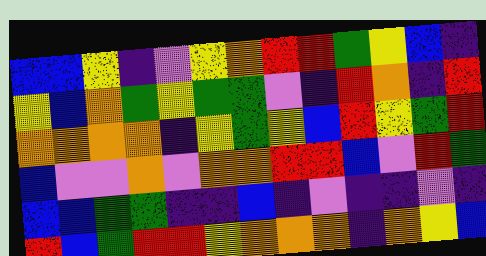[["blue", "blue", "yellow", "indigo", "violet", "yellow", "orange", "red", "red", "green", "yellow", "blue", "indigo"], ["yellow", "blue", "orange", "green", "yellow", "green", "green", "violet", "indigo", "red", "orange", "indigo", "red"], ["orange", "orange", "orange", "orange", "indigo", "yellow", "green", "yellow", "blue", "red", "yellow", "green", "red"], ["blue", "violet", "violet", "orange", "violet", "orange", "orange", "red", "red", "blue", "violet", "red", "green"], ["blue", "blue", "green", "green", "indigo", "indigo", "blue", "indigo", "violet", "indigo", "indigo", "violet", "indigo"], ["red", "blue", "green", "red", "red", "yellow", "orange", "orange", "orange", "indigo", "orange", "yellow", "blue"]]